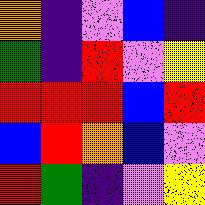[["orange", "indigo", "violet", "blue", "indigo"], ["green", "indigo", "red", "violet", "yellow"], ["red", "red", "red", "blue", "red"], ["blue", "red", "orange", "blue", "violet"], ["red", "green", "indigo", "violet", "yellow"]]